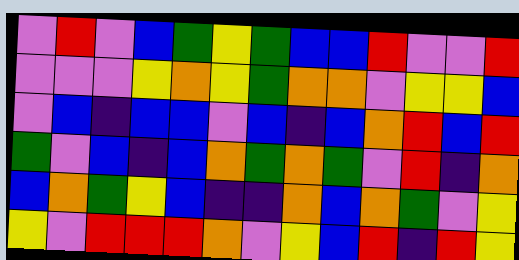[["violet", "red", "violet", "blue", "green", "yellow", "green", "blue", "blue", "red", "violet", "violet", "red"], ["violet", "violet", "violet", "yellow", "orange", "yellow", "green", "orange", "orange", "violet", "yellow", "yellow", "blue"], ["violet", "blue", "indigo", "blue", "blue", "violet", "blue", "indigo", "blue", "orange", "red", "blue", "red"], ["green", "violet", "blue", "indigo", "blue", "orange", "green", "orange", "green", "violet", "red", "indigo", "orange"], ["blue", "orange", "green", "yellow", "blue", "indigo", "indigo", "orange", "blue", "orange", "green", "violet", "yellow"], ["yellow", "violet", "red", "red", "red", "orange", "violet", "yellow", "blue", "red", "indigo", "red", "yellow"]]